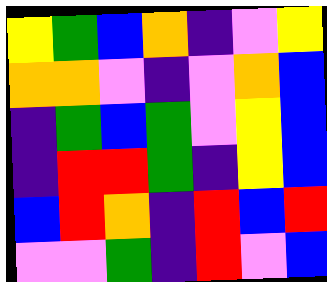[["yellow", "green", "blue", "orange", "indigo", "violet", "yellow"], ["orange", "orange", "violet", "indigo", "violet", "orange", "blue"], ["indigo", "green", "blue", "green", "violet", "yellow", "blue"], ["indigo", "red", "red", "green", "indigo", "yellow", "blue"], ["blue", "red", "orange", "indigo", "red", "blue", "red"], ["violet", "violet", "green", "indigo", "red", "violet", "blue"]]